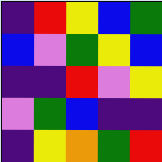[["indigo", "red", "yellow", "blue", "green"], ["blue", "violet", "green", "yellow", "blue"], ["indigo", "indigo", "red", "violet", "yellow"], ["violet", "green", "blue", "indigo", "indigo"], ["indigo", "yellow", "orange", "green", "red"]]